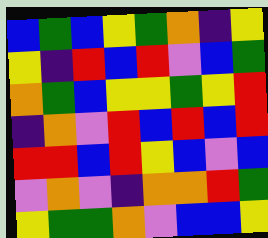[["blue", "green", "blue", "yellow", "green", "orange", "indigo", "yellow"], ["yellow", "indigo", "red", "blue", "red", "violet", "blue", "green"], ["orange", "green", "blue", "yellow", "yellow", "green", "yellow", "red"], ["indigo", "orange", "violet", "red", "blue", "red", "blue", "red"], ["red", "red", "blue", "red", "yellow", "blue", "violet", "blue"], ["violet", "orange", "violet", "indigo", "orange", "orange", "red", "green"], ["yellow", "green", "green", "orange", "violet", "blue", "blue", "yellow"]]